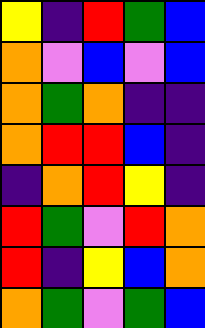[["yellow", "indigo", "red", "green", "blue"], ["orange", "violet", "blue", "violet", "blue"], ["orange", "green", "orange", "indigo", "indigo"], ["orange", "red", "red", "blue", "indigo"], ["indigo", "orange", "red", "yellow", "indigo"], ["red", "green", "violet", "red", "orange"], ["red", "indigo", "yellow", "blue", "orange"], ["orange", "green", "violet", "green", "blue"]]